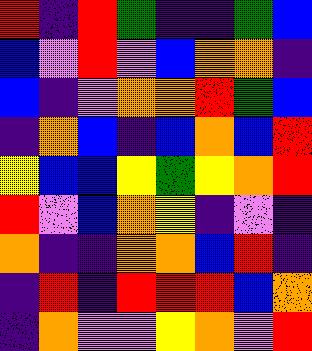[["red", "indigo", "red", "green", "indigo", "indigo", "green", "blue"], ["blue", "violet", "red", "violet", "blue", "orange", "orange", "indigo"], ["blue", "indigo", "violet", "orange", "orange", "red", "green", "blue"], ["indigo", "orange", "blue", "indigo", "blue", "orange", "blue", "red"], ["yellow", "blue", "blue", "yellow", "green", "yellow", "orange", "red"], ["red", "violet", "blue", "orange", "yellow", "indigo", "violet", "indigo"], ["orange", "indigo", "indigo", "orange", "orange", "blue", "red", "indigo"], ["indigo", "red", "indigo", "red", "red", "red", "blue", "orange"], ["indigo", "orange", "violet", "violet", "yellow", "orange", "violet", "red"]]